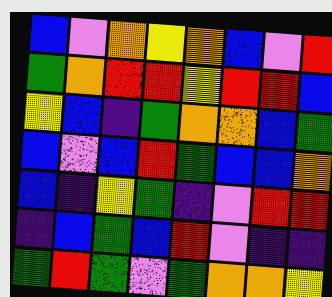[["blue", "violet", "orange", "yellow", "orange", "blue", "violet", "red"], ["green", "orange", "red", "red", "yellow", "red", "red", "blue"], ["yellow", "blue", "indigo", "green", "orange", "orange", "blue", "green"], ["blue", "violet", "blue", "red", "green", "blue", "blue", "orange"], ["blue", "indigo", "yellow", "green", "indigo", "violet", "red", "red"], ["indigo", "blue", "green", "blue", "red", "violet", "indigo", "indigo"], ["green", "red", "green", "violet", "green", "orange", "orange", "yellow"]]